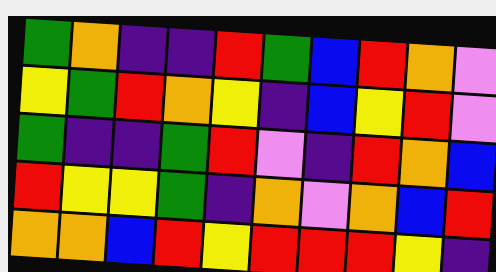[["green", "orange", "indigo", "indigo", "red", "green", "blue", "red", "orange", "violet"], ["yellow", "green", "red", "orange", "yellow", "indigo", "blue", "yellow", "red", "violet"], ["green", "indigo", "indigo", "green", "red", "violet", "indigo", "red", "orange", "blue"], ["red", "yellow", "yellow", "green", "indigo", "orange", "violet", "orange", "blue", "red"], ["orange", "orange", "blue", "red", "yellow", "red", "red", "red", "yellow", "indigo"]]